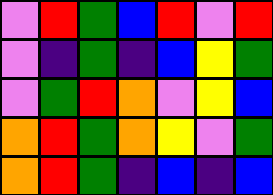[["violet", "red", "green", "blue", "red", "violet", "red"], ["violet", "indigo", "green", "indigo", "blue", "yellow", "green"], ["violet", "green", "red", "orange", "violet", "yellow", "blue"], ["orange", "red", "green", "orange", "yellow", "violet", "green"], ["orange", "red", "green", "indigo", "blue", "indigo", "blue"]]